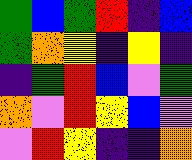[["green", "blue", "green", "red", "indigo", "blue"], ["green", "orange", "yellow", "indigo", "yellow", "indigo"], ["indigo", "green", "red", "blue", "violet", "green"], ["orange", "violet", "red", "yellow", "blue", "violet"], ["violet", "red", "yellow", "indigo", "indigo", "orange"]]